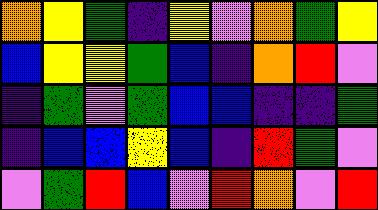[["orange", "yellow", "green", "indigo", "yellow", "violet", "orange", "green", "yellow"], ["blue", "yellow", "yellow", "green", "blue", "indigo", "orange", "red", "violet"], ["indigo", "green", "violet", "green", "blue", "blue", "indigo", "indigo", "green"], ["indigo", "blue", "blue", "yellow", "blue", "indigo", "red", "green", "violet"], ["violet", "green", "red", "blue", "violet", "red", "orange", "violet", "red"]]